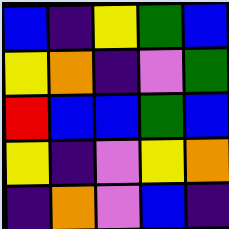[["blue", "indigo", "yellow", "green", "blue"], ["yellow", "orange", "indigo", "violet", "green"], ["red", "blue", "blue", "green", "blue"], ["yellow", "indigo", "violet", "yellow", "orange"], ["indigo", "orange", "violet", "blue", "indigo"]]